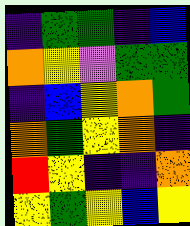[["indigo", "green", "green", "indigo", "blue"], ["orange", "yellow", "violet", "green", "green"], ["indigo", "blue", "yellow", "orange", "green"], ["orange", "green", "yellow", "orange", "indigo"], ["red", "yellow", "indigo", "indigo", "orange"], ["yellow", "green", "yellow", "blue", "yellow"]]